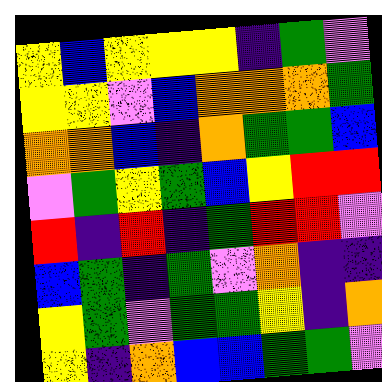[["yellow", "blue", "yellow", "yellow", "yellow", "indigo", "green", "violet"], ["yellow", "yellow", "violet", "blue", "orange", "orange", "orange", "green"], ["orange", "orange", "blue", "indigo", "orange", "green", "green", "blue"], ["violet", "green", "yellow", "green", "blue", "yellow", "red", "red"], ["red", "indigo", "red", "indigo", "green", "red", "red", "violet"], ["blue", "green", "indigo", "green", "violet", "orange", "indigo", "indigo"], ["yellow", "green", "violet", "green", "green", "yellow", "indigo", "orange"], ["yellow", "indigo", "orange", "blue", "blue", "green", "green", "violet"]]